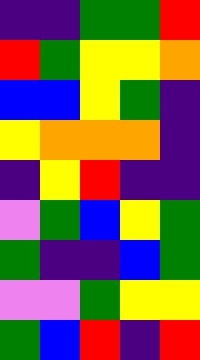[["indigo", "indigo", "green", "green", "red"], ["red", "green", "yellow", "yellow", "orange"], ["blue", "blue", "yellow", "green", "indigo"], ["yellow", "orange", "orange", "orange", "indigo"], ["indigo", "yellow", "red", "indigo", "indigo"], ["violet", "green", "blue", "yellow", "green"], ["green", "indigo", "indigo", "blue", "green"], ["violet", "violet", "green", "yellow", "yellow"], ["green", "blue", "red", "indigo", "red"]]